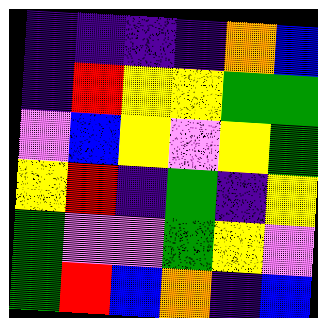[["indigo", "indigo", "indigo", "indigo", "orange", "blue"], ["indigo", "red", "yellow", "yellow", "green", "green"], ["violet", "blue", "yellow", "violet", "yellow", "green"], ["yellow", "red", "indigo", "green", "indigo", "yellow"], ["green", "violet", "violet", "green", "yellow", "violet"], ["green", "red", "blue", "orange", "indigo", "blue"]]